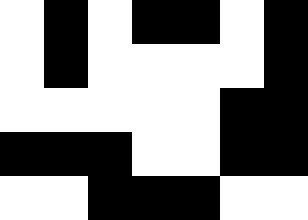[["white", "black", "white", "black", "black", "white", "black"], ["white", "black", "white", "white", "white", "white", "black"], ["white", "white", "white", "white", "white", "black", "black"], ["black", "black", "black", "white", "white", "black", "black"], ["white", "white", "black", "black", "black", "white", "white"]]